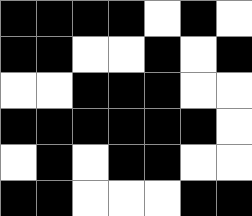[["black", "black", "black", "black", "white", "black", "white"], ["black", "black", "white", "white", "black", "white", "black"], ["white", "white", "black", "black", "black", "white", "white"], ["black", "black", "black", "black", "black", "black", "white"], ["white", "black", "white", "black", "black", "white", "white"], ["black", "black", "white", "white", "white", "black", "black"]]